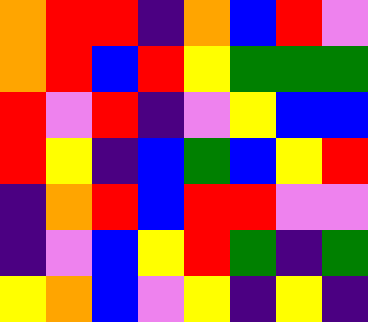[["orange", "red", "red", "indigo", "orange", "blue", "red", "violet"], ["orange", "red", "blue", "red", "yellow", "green", "green", "green"], ["red", "violet", "red", "indigo", "violet", "yellow", "blue", "blue"], ["red", "yellow", "indigo", "blue", "green", "blue", "yellow", "red"], ["indigo", "orange", "red", "blue", "red", "red", "violet", "violet"], ["indigo", "violet", "blue", "yellow", "red", "green", "indigo", "green"], ["yellow", "orange", "blue", "violet", "yellow", "indigo", "yellow", "indigo"]]